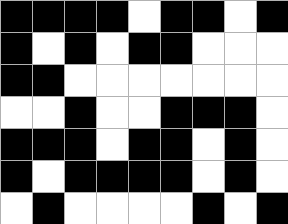[["black", "black", "black", "black", "white", "black", "black", "white", "black"], ["black", "white", "black", "white", "black", "black", "white", "white", "white"], ["black", "black", "white", "white", "white", "white", "white", "white", "white"], ["white", "white", "black", "white", "white", "black", "black", "black", "white"], ["black", "black", "black", "white", "black", "black", "white", "black", "white"], ["black", "white", "black", "black", "black", "black", "white", "black", "white"], ["white", "black", "white", "white", "white", "white", "black", "white", "black"]]